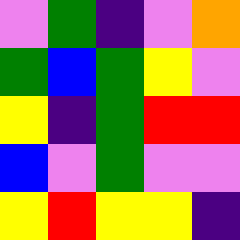[["violet", "green", "indigo", "violet", "orange"], ["green", "blue", "green", "yellow", "violet"], ["yellow", "indigo", "green", "red", "red"], ["blue", "violet", "green", "violet", "violet"], ["yellow", "red", "yellow", "yellow", "indigo"]]